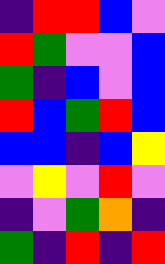[["indigo", "red", "red", "blue", "violet"], ["red", "green", "violet", "violet", "blue"], ["green", "indigo", "blue", "violet", "blue"], ["red", "blue", "green", "red", "blue"], ["blue", "blue", "indigo", "blue", "yellow"], ["violet", "yellow", "violet", "red", "violet"], ["indigo", "violet", "green", "orange", "indigo"], ["green", "indigo", "red", "indigo", "red"]]